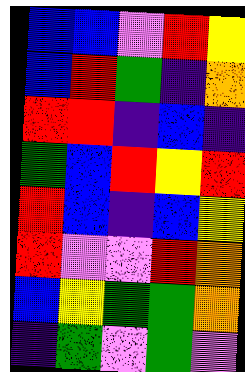[["blue", "blue", "violet", "red", "yellow"], ["blue", "red", "green", "indigo", "orange"], ["red", "red", "indigo", "blue", "indigo"], ["green", "blue", "red", "yellow", "red"], ["red", "blue", "indigo", "blue", "yellow"], ["red", "violet", "violet", "red", "orange"], ["blue", "yellow", "green", "green", "orange"], ["indigo", "green", "violet", "green", "violet"]]